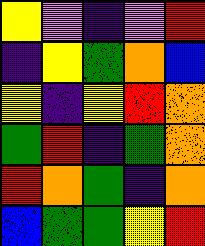[["yellow", "violet", "indigo", "violet", "red"], ["indigo", "yellow", "green", "orange", "blue"], ["yellow", "indigo", "yellow", "red", "orange"], ["green", "red", "indigo", "green", "orange"], ["red", "orange", "green", "indigo", "orange"], ["blue", "green", "green", "yellow", "red"]]